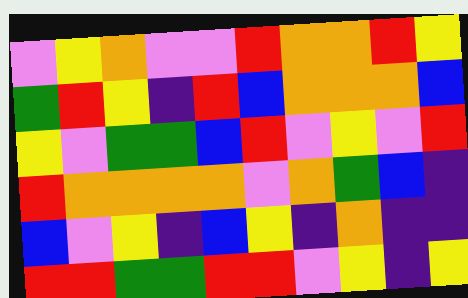[["violet", "yellow", "orange", "violet", "violet", "red", "orange", "orange", "red", "yellow"], ["green", "red", "yellow", "indigo", "red", "blue", "orange", "orange", "orange", "blue"], ["yellow", "violet", "green", "green", "blue", "red", "violet", "yellow", "violet", "red"], ["red", "orange", "orange", "orange", "orange", "violet", "orange", "green", "blue", "indigo"], ["blue", "violet", "yellow", "indigo", "blue", "yellow", "indigo", "orange", "indigo", "indigo"], ["red", "red", "green", "green", "red", "red", "violet", "yellow", "indigo", "yellow"]]